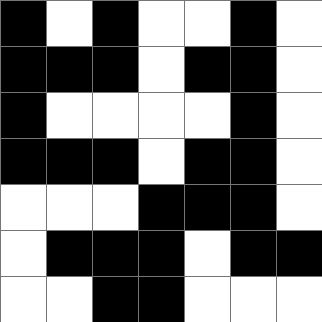[["black", "white", "black", "white", "white", "black", "white"], ["black", "black", "black", "white", "black", "black", "white"], ["black", "white", "white", "white", "white", "black", "white"], ["black", "black", "black", "white", "black", "black", "white"], ["white", "white", "white", "black", "black", "black", "white"], ["white", "black", "black", "black", "white", "black", "black"], ["white", "white", "black", "black", "white", "white", "white"]]